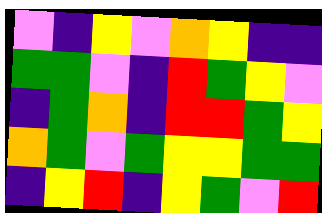[["violet", "indigo", "yellow", "violet", "orange", "yellow", "indigo", "indigo"], ["green", "green", "violet", "indigo", "red", "green", "yellow", "violet"], ["indigo", "green", "orange", "indigo", "red", "red", "green", "yellow"], ["orange", "green", "violet", "green", "yellow", "yellow", "green", "green"], ["indigo", "yellow", "red", "indigo", "yellow", "green", "violet", "red"]]